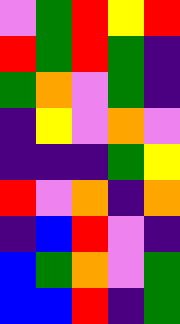[["violet", "green", "red", "yellow", "red"], ["red", "green", "red", "green", "indigo"], ["green", "orange", "violet", "green", "indigo"], ["indigo", "yellow", "violet", "orange", "violet"], ["indigo", "indigo", "indigo", "green", "yellow"], ["red", "violet", "orange", "indigo", "orange"], ["indigo", "blue", "red", "violet", "indigo"], ["blue", "green", "orange", "violet", "green"], ["blue", "blue", "red", "indigo", "green"]]